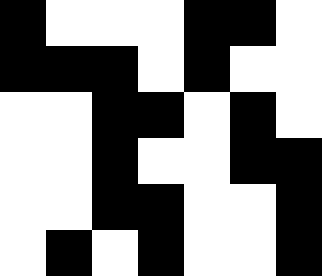[["black", "white", "white", "white", "black", "black", "white"], ["black", "black", "black", "white", "black", "white", "white"], ["white", "white", "black", "black", "white", "black", "white"], ["white", "white", "black", "white", "white", "black", "black"], ["white", "white", "black", "black", "white", "white", "black"], ["white", "black", "white", "black", "white", "white", "black"]]